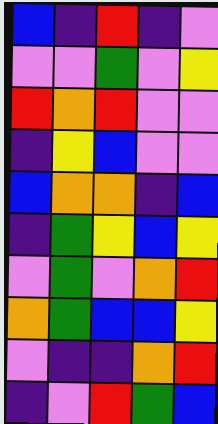[["blue", "indigo", "red", "indigo", "violet"], ["violet", "violet", "green", "violet", "yellow"], ["red", "orange", "red", "violet", "violet"], ["indigo", "yellow", "blue", "violet", "violet"], ["blue", "orange", "orange", "indigo", "blue"], ["indigo", "green", "yellow", "blue", "yellow"], ["violet", "green", "violet", "orange", "red"], ["orange", "green", "blue", "blue", "yellow"], ["violet", "indigo", "indigo", "orange", "red"], ["indigo", "violet", "red", "green", "blue"]]